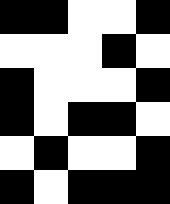[["black", "black", "white", "white", "black"], ["white", "white", "white", "black", "white"], ["black", "white", "white", "white", "black"], ["black", "white", "black", "black", "white"], ["white", "black", "white", "white", "black"], ["black", "white", "black", "black", "black"]]